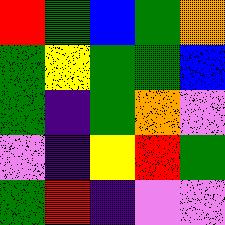[["red", "green", "blue", "green", "orange"], ["green", "yellow", "green", "green", "blue"], ["green", "indigo", "green", "orange", "violet"], ["violet", "indigo", "yellow", "red", "green"], ["green", "red", "indigo", "violet", "violet"]]